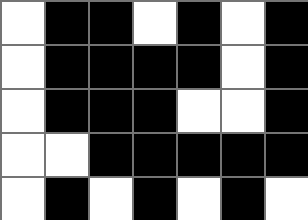[["white", "black", "black", "white", "black", "white", "black"], ["white", "black", "black", "black", "black", "white", "black"], ["white", "black", "black", "black", "white", "white", "black"], ["white", "white", "black", "black", "black", "black", "black"], ["white", "black", "white", "black", "white", "black", "white"]]